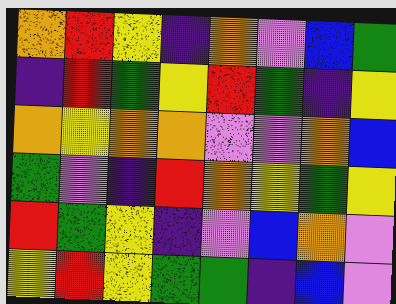[["orange", "red", "yellow", "indigo", "orange", "violet", "blue", "green"], ["indigo", "red", "green", "yellow", "red", "green", "indigo", "yellow"], ["orange", "yellow", "orange", "orange", "violet", "violet", "orange", "blue"], ["green", "violet", "indigo", "red", "orange", "yellow", "green", "yellow"], ["red", "green", "yellow", "indigo", "violet", "blue", "orange", "violet"], ["yellow", "red", "yellow", "green", "green", "indigo", "blue", "violet"]]